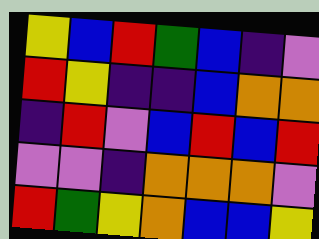[["yellow", "blue", "red", "green", "blue", "indigo", "violet"], ["red", "yellow", "indigo", "indigo", "blue", "orange", "orange"], ["indigo", "red", "violet", "blue", "red", "blue", "red"], ["violet", "violet", "indigo", "orange", "orange", "orange", "violet"], ["red", "green", "yellow", "orange", "blue", "blue", "yellow"]]